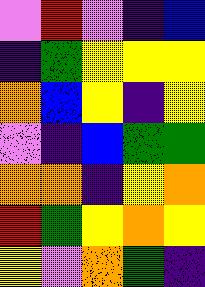[["violet", "red", "violet", "indigo", "blue"], ["indigo", "green", "yellow", "yellow", "yellow"], ["orange", "blue", "yellow", "indigo", "yellow"], ["violet", "indigo", "blue", "green", "green"], ["orange", "orange", "indigo", "yellow", "orange"], ["red", "green", "yellow", "orange", "yellow"], ["yellow", "violet", "orange", "green", "indigo"]]